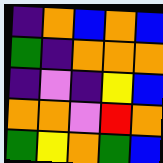[["indigo", "orange", "blue", "orange", "blue"], ["green", "indigo", "orange", "orange", "orange"], ["indigo", "violet", "indigo", "yellow", "blue"], ["orange", "orange", "violet", "red", "orange"], ["green", "yellow", "orange", "green", "blue"]]